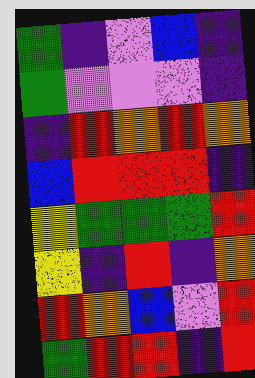[["green", "indigo", "violet", "blue", "indigo"], ["green", "violet", "violet", "violet", "indigo"], ["indigo", "red", "orange", "red", "orange"], ["blue", "red", "red", "red", "indigo"], ["yellow", "green", "green", "green", "red"], ["yellow", "indigo", "red", "indigo", "orange"], ["red", "orange", "blue", "violet", "red"], ["green", "red", "red", "indigo", "red"]]